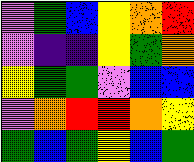[["violet", "green", "blue", "yellow", "orange", "red"], ["violet", "indigo", "indigo", "yellow", "green", "orange"], ["yellow", "green", "green", "violet", "blue", "blue"], ["violet", "orange", "red", "red", "orange", "yellow"], ["green", "blue", "green", "yellow", "blue", "green"]]